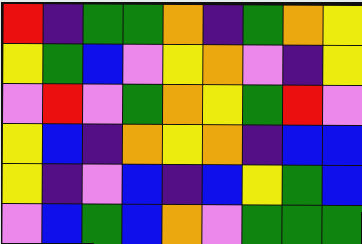[["red", "indigo", "green", "green", "orange", "indigo", "green", "orange", "yellow"], ["yellow", "green", "blue", "violet", "yellow", "orange", "violet", "indigo", "yellow"], ["violet", "red", "violet", "green", "orange", "yellow", "green", "red", "violet"], ["yellow", "blue", "indigo", "orange", "yellow", "orange", "indigo", "blue", "blue"], ["yellow", "indigo", "violet", "blue", "indigo", "blue", "yellow", "green", "blue"], ["violet", "blue", "green", "blue", "orange", "violet", "green", "green", "green"]]